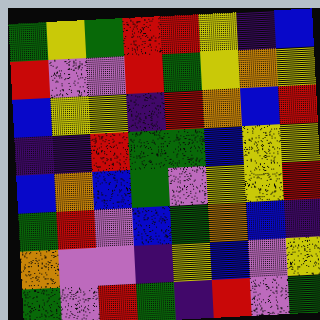[["green", "yellow", "green", "red", "red", "yellow", "indigo", "blue"], ["red", "violet", "violet", "red", "green", "yellow", "orange", "yellow"], ["blue", "yellow", "yellow", "indigo", "red", "orange", "blue", "red"], ["indigo", "indigo", "red", "green", "green", "blue", "yellow", "yellow"], ["blue", "orange", "blue", "green", "violet", "yellow", "yellow", "red"], ["green", "red", "violet", "blue", "green", "orange", "blue", "indigo"], ["orange", "violet", "violet", "indigo", "yellow", "blue", "violet", "yellow"], ["green", "violet", "red", "green", "indigo", "red", "violet", "green"]]